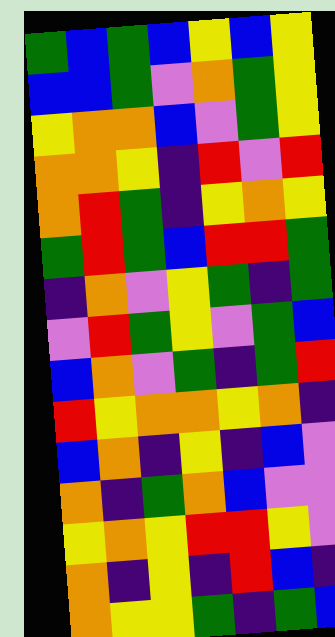[["green", "blue", "green", "blue", "yellow", "blue", "yellow"], ["blue", "blue", "green", "violet", "orange", "green", "yellow"], ["yellow", "orange", "orange", "blue", "violet", "green", "yellow"], ["orange", "orange", "yellow", "indigo", "red", "violet", "red"], ["orange", "red", "green", "indigo", "yellow", "orange", "yellow"], ["green", "red", "green", "blue", "red", "red", "green"], ["indigo", "orange", "violet", "yellow", "green", "indigo", "green"], ["violet", "red", "green", "yellow", "violet", "green", "blue"], ["blue", "orange", "violet", "green", "indigo", "green", "red"], ["red", "yellow", "orange", "orange", "yellow", "orange", "indigo"], ["blue", "orange", "indigo", "yellow", "indigo", "blue", "violet"], ["orange", "indigo", "green", "orange", "blue", "violet", "violet"], ["yellow", "orange", "yellow", "red", "red", "yellow", "violet"], ["orange", "indigo", "yellow", "indigo", "red", "blue", "indigo"], ["orange", "yellow", "yellow", "green", "indigo", "green", "blue"]]